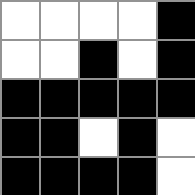[["white", "white", "white", "white", "black"], ["white", "white", "black", "white", "black"], ["black", "black", "black", "black", "black"], ["black", "black", "white", "black", "white"], ["black", "black", "black", "black", "white"]]